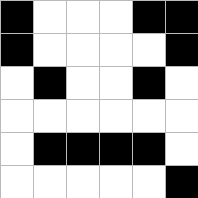[["black", "white", "white", "white", "black", "black"], ["black", "white", "white", "white", "white", "black"], ["white", "black", "white", "white", "black", "white"], ["white", "white", "white", "white", "white", "white"], ["white", "black", "black", "black", "black", "white"], ["white", "white", "white", "white", "white", "black"]]